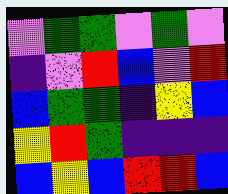[["violet", "green", "green", "violet", "green", "violet"], ["indigo", "violet", "red", "blue", "violet", "red"], ["blue", "green", "green", "indigo", "yellow", "blue"], ["yellow", "red", "green", "indigo", "indigo", "indigo"], ["blue", "yellow", "blue", "red", "red", "blue"]]